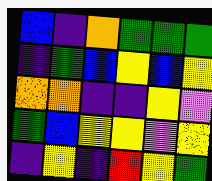[["blue", "indigo", "orange", "green", "green", "green"], ["indigo", "green", "blue", "yellow", "blue", "yellow"], ["orange", "orange", "indigo", "indigo", "yellow", "violet"], ["green", "blue", "yellow", "yellow", "violet", "yellow"], ["indigo", "yellow", "indigo", "red", "yellow", "green"]]